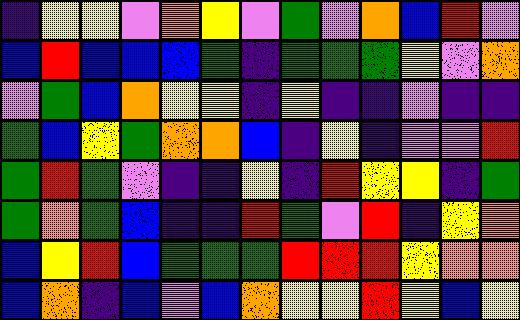[["indigo", "yellow", "yellow", "violet", "orange", "yellow", "violet", "green", "violet", "orange", "blue", "red", "violet"], ["blue", "red", "blue", "blue", "blue", "green", "indigo", "green", "green", "green", "yellow", "violet", "orange"], ["violet", "green", "blue", "orange", "yellow", "yellow", "indigo", "yellow", "indigo", "indigo", "violet", "indigo", "indigo"], ["green", "blue", "yellow", "green", "orange", "orange", "blue", "indigo", "yellow", "indigo", "violet", "violet", "red"], ["green", "red", "green", "violet", "indigo", "indigo", "yellow", "indigo", "red", "yellow", "yellow", "indigo", "green"], ["green", "orange", "green", "blue", "indigo", "indigo", "red", "green", "violet", "red", "indigo", "yellow", "orange"], ["blue", "yellow", "red", "blue", "green", "green", "green", "red", "red", "red", "yellow", "orange", "orange"], ["blue", "orange", "indigo", "blue", "violet", "blue", "orange", "yellow", "yellow", "red", "yellow", "blue", "yellow"]]